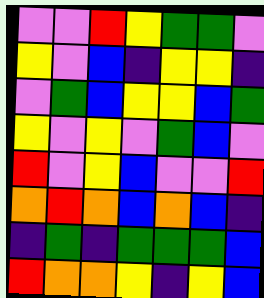[["violet", "violet", "red", "yellow", "green", "green", "violet"], ["yellow", "violet", "blue", "indigo", "yellow", "yellow", "indigo"], ["violet", "green", "blue", "yellow", "yellow", "blue", "green"], ["yellow", "violet", "yellow", "violet", "green", "blue", "violet"], ["red", "violet", "yellow", "blue", "violet", "violet", "red"], ["orange", "red", "orange", "blue", "orange", "blue", "indigo"], ["indigo", "green", "indigo", "green", "green", "green", "blue"], ["red", "orange", "orange", "yellow", "indigo", "yellow", "blue"]]